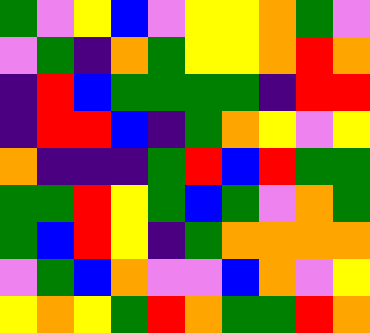[["green", "violet", "yellow", "blue", "violet", "yellow", "yellow", "orange", "green", "violet"], ["violet", "green", "indigo", "orange", "green", "yellow", "yellow", "orange", "red", "orange"], ["indigo", "red", "blue", "green", "green", "green", "green", "indigo", "red", "red"], ["indigo", "red", "red", "blue", "indigo", "green", "orange", "yellow", "violet", "yellow"], ["orange", "indigo", "indigo", "indigo", "green", "red", "blue", "red", "green", "green"], ["green", "green", "red", "yellow", "green", "blue", "green", "violet", "orange", "green"], ["green", "blue", "red", "yellow", "indigo", "green", "orange", "orange", "orange", "orange"], ["violet", "green", "blue", "orange", "violet", "violet", "blue", "orange", "violet", "yellow"], ["yellow", "orange", "yellow", "green", "red", "orange", "green", "green", "red", "orange"]]